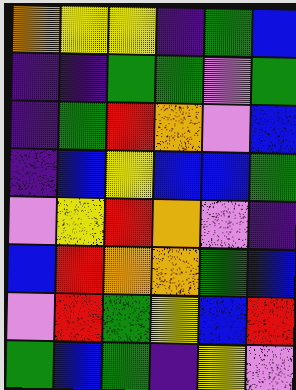[["orange", "yellow", "yellow", "indigo", "green", "blue"], ["indigo", "indigo", "green", "green", "violet", "green"], ["indigo", "green", "red", "orange", "violet", "blue"], ["indigo", "blue", "yellow", "blue", "blue", "green"], ["violet", "yellow", "red", "orange", "violet", "indigo"], ["blue", "red", "orange", "orange", "green", "blue"], ["violet", "red", "green", "yellow", "blue", "red"], ["green", "blue", "green", "indigo", "yellow", "violet"]]